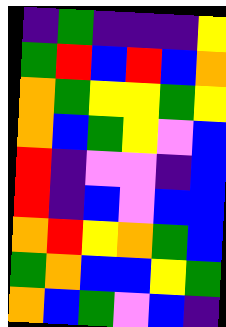[["indigo", "green", "indigo", "indigo", "indigo", "yellow"], ["green", "red", "blue", "red", "blue", "orange"], ["orange", "green", "yellow", "yellow", "green", "yellow"], ["orange", "blue", "green", "yellow", "violet", "blue"], ["red", "indigo", "violet", "violet", "indigo", "blue"], ["red", "indigo", "blue", "violet", "blue", "blue"], ["orange", "red", "yellow", "orange", "green", "blue"], ["green", "orange", "blue", "blue", "yellow", "green"], ["orange", "blue", "green", "violet", "blue", "indigo"]]